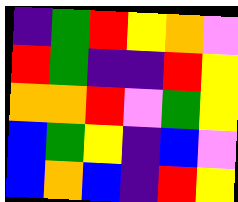[["indigo", "green", "red", "yellow", "orange", "violet"], ["red", "green", "indigo", "indigo", "red", "yellow"], ["orange", "orange", "red", "violet", "green", "yellow"], ["blue", "green", "yellow", "indigo", "blue", "violet"], ["blue", "orange", "blue", "indigo", "red", "yellow"]]